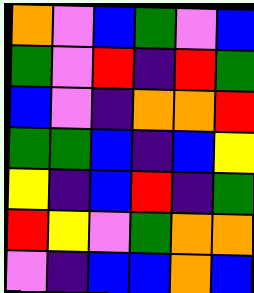[["orange", "violet", "blue", "green", "violet", "blue"], ["green", "violet", "red", "indigo", "red", "green"], ["blue", "violet", "indigo", "orange", "orange", "red"], ["green", "green", "blue", "indigo", "blue", "yellow"], ["yellow", "indigo", "blue", "red", "indigo", "green"], ["red", "yellow", "violet", "green", "orange", "orange"], ["violet", "indigo", "blue", "blue", "orange", "blue"]]